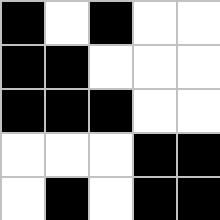[["black", "white", "black", "white", "white"], ["black", "black", "white", "white", "white"], ["black", "black", "black", "white", "white"], ["white", "white", "white", "black", "black"], ["white", "black", "white", "black", "black"]]